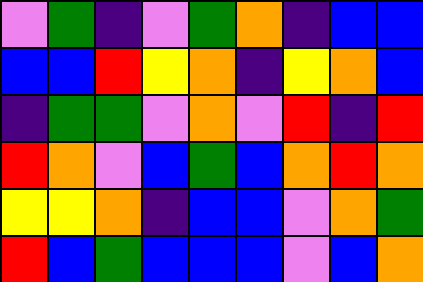[["violet", "green", "indigo", "violet", "green", "orange", "indigo", "blue", "blue"], ["blue", "blue", "red", "yellow", "orange", "indigo", "yellow", "orange", "blue"], ["indigo", "green", "green", "violet", "orange", "violet", "red", "indigo", "red"], ["red", "orange", "violet", "blue", "green", "blue", "orange", "red", "orange"], ["yellow", "yellow", "orange", "indigo", "blue", "blue", "violet", "orange", "green"], ["red", "blue", "green", "blue", "blue", "blue", "violet", "blue", "orange"]]